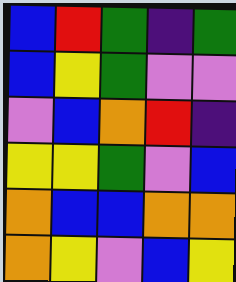[["blue", "red", "green", "indigo", "green"], ["blue", "yellow", "green", "violet", "violet"], ["violet", "blue", "orange", "red", "indigo"], ["yellow", "yellow", "green", "violet", "blue"], ["orange", "blue", "blue", "orange", "orange"], ["orange", "yellow", "violet", "blue", "yellow"]]